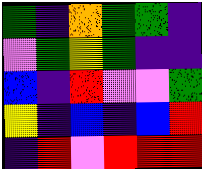[["green", "indigo", "orange", "green", "green", "indigo"], ["violet", "green", "yellow", "green", "indigo", "indigo"], ["blue", "indigo", "red", "violet", "violet", "green"], ["yellow", "indigo", "blue", "indigo", "blue", "red"], ["indigo", "red", "violet", "red", "red", "red"]]